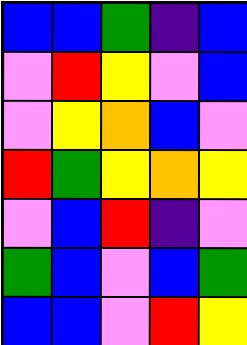[["blue", "blue", "green", "indigo", "blue"], ["violet", "red", "yellow", "violet", "blue"], ["violet", "yellow", "orange", "blue", "violet"], ["red", "green", "yellow", "orange", "yellow"], ["violet", "blue", "red", "indigo", "violet"], ["green", "blue", "violet", "blue", "green"], ["blue", "blue", "violet", "red", "yellow"]]